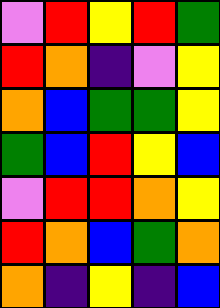[["violet", "red", "yellow", "red", "green"], ["red", "orange", "indigo", "violet", "yellow"], ["orange", "blue", "green", "green", "yellow"], ["green", "blue", "red", "yellow", "blue"], ["violet", "red", "red", "orange", "yellow"], ["red", "orange", "blue", "green", "orange"], ["orange", "indigo", "yellow", "indigo", "blue"]]